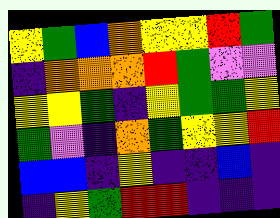[["yellow", "green", "blue", "orange", "yellow", "yellow", "red", "green"], ["indigo", "orange", "orange", "orange", "red", "green", "violet", "violet"], ["yellow", "yellow", "green", "indigo", "yellow", "green", "green", "yellow"], ["green", "violet", "indigo", "orange", "green", "yellow", "yellow", "red"], ["blue", "blue", "indigo", "yellow", "indigo", "indigo", "blue", "indigo"], ["indigo", "yellow", "green", "red", "red", "indigo", "indigo", "indigo"]]